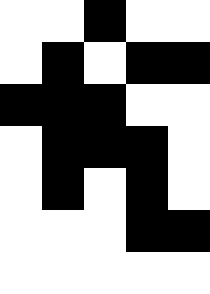[["white", "white", "black", "white", "white"], ["white", "black", "white", "black", "black"], ["black", "black", "black", "white", "white"], ["white", "black", "black", "black", "white"], ["white", "black", "white", "black", "white"], ["white", "white", "white", "black", "black"], ["white", "white", "white", "white", "white"]]